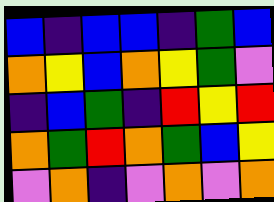[["blue", "indigo", "blue", "blue", "indigo", "green", "blue"], ["orange", "yellow", "blue", "orange", "yellow", "green", "violet"], ["indigo", "blue", "green", "indigo", "red", "yellow", "red"], ["orange", "green", "red", "orange", "green", "blue", "yellow"], ["violet", "orange", "indigo", "violet", "orange", "violet", "orange"]]